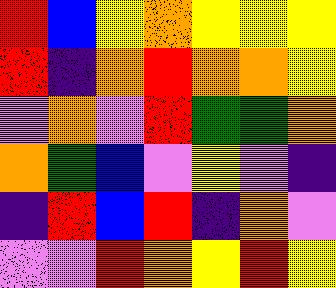[["red", "blue", "yellow", "orange", "yellow", "yellow", "yellow"], ["red", "indigo", "orange", "red", "orange", "orange", "yellow"], ["violet", "orange", "violet", "red", "green", "green", "orange"], ["orange", "green", "blue", "violet", "yellow", "violet", "indigo"], ["indigo", "red", "blue", "red", "indigo", "orange", "violet"], ["violet", "violet", "red", "orange", "yellow", "red", "yellow"]]